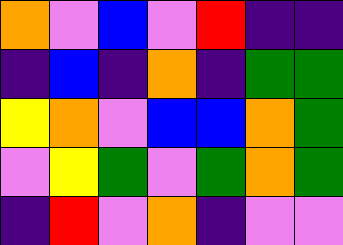[["orange", "violet", "blue", "violet", "red", "indigo", "indigo"], ["indigo", "blue", "indigo", "orange", "indigo", "green", "green"], ["yellow", "orange", "violet", "blue", "blue", "orange", "green"], ["violet", "yellow", "green", "violet", "green", "orange", "green"], ["indigo", "red", "violet", "orange", "indigo", "violet", "violet"]]